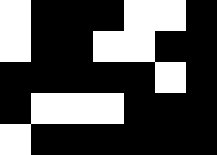[["white", "black", "black", "black", "white", "white", "black"], ["white", "black", "black", "white", "white", "black", "black"], ["black", "black", "black", "black", "black", "white", "black"], ["black", "white", "white", "white", "black", "black", "black"], ["white", "black", "black", "black", "black", "black", "black"]]